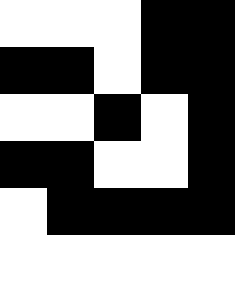[["white", "white", "white", "black", "black"], ["black", "black", "white", "black", "black"], ["white", "white", "black", "white", "black"], ["black", "black", "white", "white", "black"], ["white", "black", "black", "black", "black"], ["white", "white", "white", "white", "white"]]